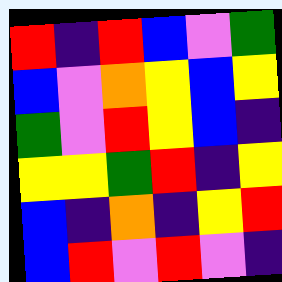[["red", "indigo", "red", "blue", "violet", "green"], ["blue", "violet", "orange", "yellow", "blue", "yellow"], ["green", "violet", "red", "yellow", "blue", "indigo"], ["yellow", "yellow", "green", "red", "indigo", "yellow"], ["blue", "indigo", "orange", "indigo", "yellow", "red"], ["blue", "red", "violet", "red", "violet", "indigo"]]